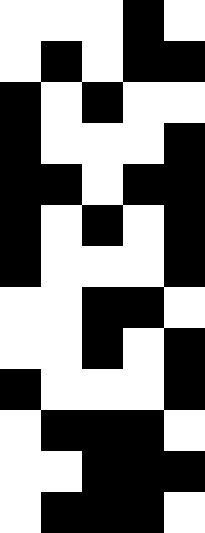[["white", "white", "white", "black", "white"], ["white", "black", "white", "black", "black"], ["black", "white", "black", "white", "white"], ["black", "white", "white", "white", "black"], ["black", "black", "white", "black", "black"], ["black", "white", "black", "white", "black"], ["black", "white", "white", "white", "black"], ["white", "white", "black", "black", "white"], ["white", "white", "black", "white", "black"], ["black", "white", "white", "white", "black"], ["white", "black", "black", "black", "white"], ["white", "white", "black", "black", "black"], ["white", "black", "black", "black", "white"]]